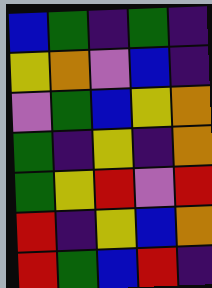[["blue", "green", "indigo", "green", "indigo"], ["yellow", "orange", "violet", "blue", "indigo"], ["violet", "green", "blue", "yellow", "orange"], ["green", "indigo", "yellow", "indigo", "orange"], ["green", "yellow", "red", "violet", "red"], ["red", "indigo", "yellow", "blue", "orange"], ["red", "green", "blue", "red", "indigo"]]